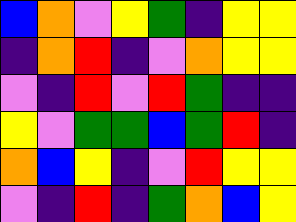[["blue", "orange", "violet", "yellow", "green", "indigo", "yellow", "yellow"], ["indigo", "orange", "red", "indigo", "violet", "orange", "yellow", "yellow"], ["violet", "indigo", "red", "violet", "red", "green", "indigo", "indigo"], ["yellow", "violet", "green", "green", "blue", "green", "red", "indigo"], ["orange", "blue", "yellow", "indigo", "violet", "red", "yellow", "yellow"], ["violet", "indigo", "red", "indigo", "green", "orange", "blue", "yellow"]]